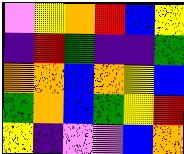[["violet", "yellow", "orange", "red", "blue", "yellow"], ["indigo", "red", "green", "indigo", "indigo", "green"], ["orange", "orange", "blue", "orange", "yellow", "blue"], ["green", "orange", "blue", "green", "yellow", "red"], ["yellow", "indigo", "violet", "violet", "blue", "orange"]]